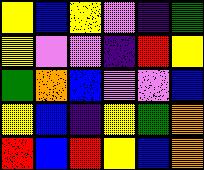[["yellow", "blue", "yellow", "violet", "indigo", "green"], ["yellow", "violet", "violet", "indigo", "red", "yellow"], ["green", "orange", "blue", "violet", "violet", "blue"], ["yellow", "blue", "indigo", "yellow", "green", "orange"], ["red", "blue", "red", "yellow", "blue", "orange"]]